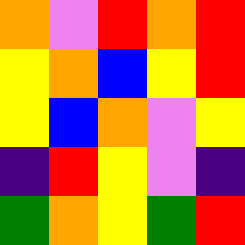[["orange", "violet", "red", "orange", "red"], ["yellow", "orange", "blue", "yellow", "red"], ["yellow", "blue", "orange", "violet", "yellow"], ["indigo", "red", "yellow", "violet", "indigo"], ["green", "orange", "yellow", "green", "red"]]